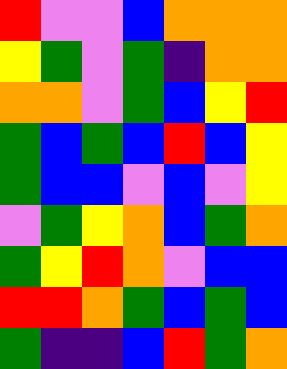[["red", "violet", "violet", "blue", "orange", "orange", "orange"], ["yellow", "green", "violet", "green", "indigo", "orange", "orange"], ["orange", "orange", "violet", "green", "blue", "yellow", "red"], ["green", "blue", "green", "blue", "red", "blue", "yellow"], ["green", "blue", "blue", "violet", "blue", "violet", "yellow"], ["violet", "green", "yellow", "orange", "blue", "green", "orange"], ["green", "yellow", "red", "orange", "violet", "blue", "blue"], ["red", "red", "orange", "green", "blue", "green", "blue"], ["green", "indigo", "indigo", "blue", "red", "green", "orange"]]